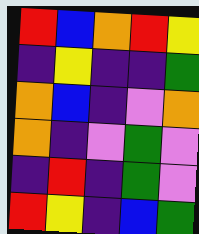[["red", "blue", "orange", "red", "yellow"], ["indigo", "yellow", "indigo", "indigo", "green"], ["orange", "blue", "indigo", "violet", "orange"], ["orange", "indigo", "violet", "green", "violet"], ["indigo", "red", "indigo", "green", "violet"], ["red", "yellow", "indigo", "blue", "green"]]